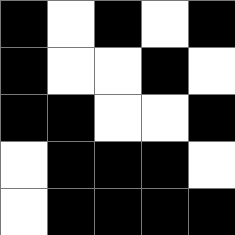[["black", "white", "black", "white", "black"], ["black", "white", "white", "black", "white"], ["black", "black", "white", "white", "black"], ["white", "black", "black", "black", "white"], ["white", "black", "black", "black", "black"]]